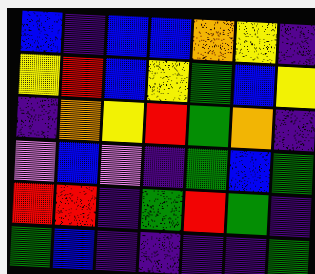[["blue", "indigo", "blue", "blue", "orange", "yellow", "indigo"], ["yellow", "red", "blue", "yellow", "green", "blue", "yellow"], ["indigo", "orange", "yellow", "red", "green", "orange", "indigo"], ["violet", "blue", "violet", "indigo", "green", "blue", "green"], ["red", "red", "indigo", "green", "red", "green", "indigo"], ["green", "blue", "indigo", "indigo", "indigo", "indigo", "green"]]